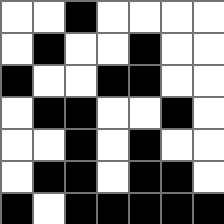[["white", "white", "black", "white", "white", "white", "white"], ["white", "black", "white", "white", "black", "white", "white"], ["black", "white", "white", "black", "black", "white", "white"], ["white", "black", "black", "white", "white", "black", "white"], ["white", "white", "black", "white", "black", "white", "white"], ["white", "black", "black", "white", "black", "black", "white"], ["black", "white", "black", "black", "black", "black", "black"]]